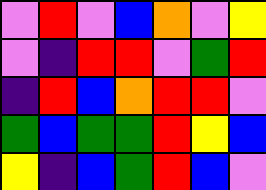[["violet", "red", "violet", "blue", "orange", "violet", "yellow"], ["violet", "indigo", "red", "red", "violet", "green", "red"], ["indigo", "red", "blue", "orange", "red", "red", "violet"], ["green", "blue", "green", "green", "red", "yellow", "blue"], ["yellow", "indigo", "blue", "green", "red", "blue", "violet"]]